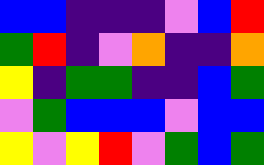[["blue", "blue", "indigo", "indigo", "indigo", "violet", "blue", "red"], ["green", "red", "indigo", "violet", "orange", "indigo", "indigo", "orange"], ["yellow", "indigo", "green", "green", "indigo", "indigo", "blue", "green"], ["violet", "green", "blue", "blue", "blue", "violet", "blue", "blue"], ["yellow", "violet", "yellow", "red", "violet", "green", "blue", "green"]]